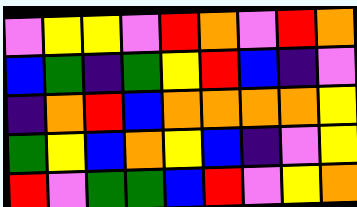[["violet", "yellow", "yellow", "violet", "red", "orange", "violet", "red", "orange"], ["blue", "green", "indigo", "green", "yellow", "red", "blue", "indigo", "violet"], ["indigo", "orange", "red", "blue", "orange", "orange", "orange", "orange", "yellow"], ["green", "yellow", "blue", "orange", "yellow", "blue", "indigo", "violet", "yellow"], ["red", "violet", "green", "green", "blue", "red", "violet", "yellow", "orange"]]